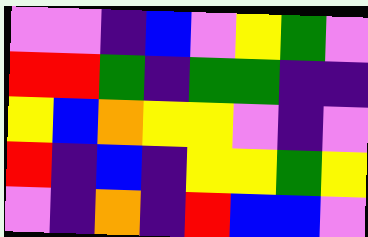[["violet", "violet", "indigo", "blue", "violet", "yellow", "green", "violet"], ["red", "red", "green", "indigo", "green", "green", "indigo", "indigo"], ["yellow", "blue", "orange", "yellow", "yellow", "violet", "indigo", "violet"], ["red", "indigo", "blue", "indigo", "yellow", "yellow", "green", "yellow"], ["violet", "indigo", "orange", "indigo", "red", "blue", "blue", "violet"]]